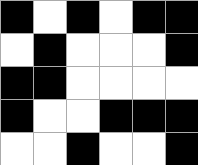[["black", "white", "black", "white", "black", "black"], ["white", "black", "white", "white", "white", "black"], ["black", "black", "white", "white", "white", "white"], ["black", "white", "white", "black", "black", "black"], ["white", "white", "black", "white", "white", "black"]]